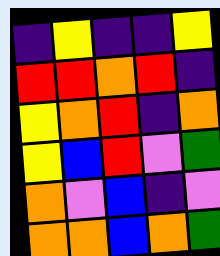[["indigo", "yellow", "indigo", "indigo", "yellow"], ["red", "red", "orange", "red", "indigo"], ["yellow", "orange", "red", "indigo", "orange"], ["yellow", "blue", "red", "violet", "green"], ["orange", "violet", "blue", "indigo", "violet"], ["orange", "orange", "blue", "orange", "green"]]